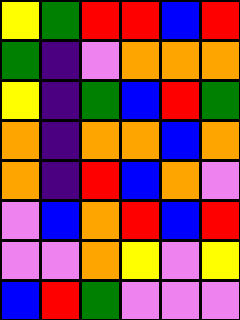[["yellow", "green", "red", "red", "blue", "red"], ["green", "indigo", "violet", "orange", "orange", "orange"], ["yellow", "indigo", "green", "blue", "red", "green"], ["orange", "indigo", "orange", "orange", "blue", "orange"], ["orange", "indigo", "red", "blue", "orange", "violet"], ["violet", "blue", "orange", "red", "blue", "red"], ["violet", "violet", "orange", "yellow", "violet", "yellow"], ["blue", "red", "green", "violet", "violet", "violet"]]